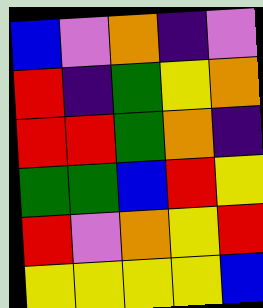[["blue", "violet", "orange", "indigo", "violet"], ["red", "indigo", "green", "yellow", "orange"], ["red", "red", "green", "orange", "indigo"], ["green", "green", "blue", "red", "yellow"], ["red", "violet", "orange", "yellow", "red"], ["yellow", "yellow", "yellow", "yellow", "blue"]]